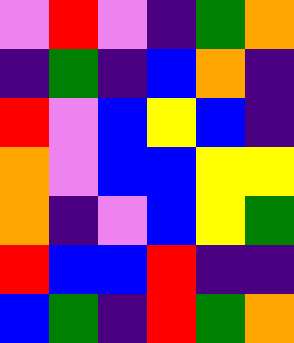[["violet", "red", "violet", "indigo", "green", "orange"], ["indigo", "green", "indigo", "blue", "orange", "indigo"], ["red", "violet", "blue", "yellow", "blue", "indigo"], ["orange", "violet", "blue", "blue", "yellow", "yellow"], ["orange", "indigo", "violet", "blue", "yellow", "green"], ["red", "blue", "blue", "red", "indigo", "indigo"], ["blue", "green", "indigo", "red", "green", "orange"]]